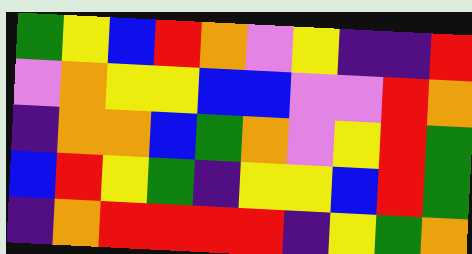[["green", "yellow", "blue", "red", "orange", "violet", "yellow", "indigo", "indigo", "red"], ["violet", "orange", "yellow", "yellow", "blue", "blue", "violet", "violet", "red", "orange"], ["indigo", "orange", "orange", "blue", "green", "orange", "violet", "yellow", "red", "green"], ["blue", "red", "yellow", "green", "indigo", "yellow", "yellow", "blue", "red", "green"], ["indigo", "orange", "red", "red", "red", "red", "indigo", "yellow", "green", "orange"]]